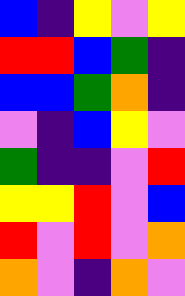[["blue", "indigo", "yellow", "violet", "yellow"], ["red", "red", "blue", "green", "indigo"], ["blue", "blue", "green", "orange", "indigo"], ["violet", "indigo", "blue", "yellow", "violet"], ["green", "indigo", "indigo", "violet", "red"], ["yellow", "yellow", "red", "violet", "blue"], ["red", "violet", "red", "violet", "orange"], ["orange", "violet", "indigo", "orange", "violet"]]